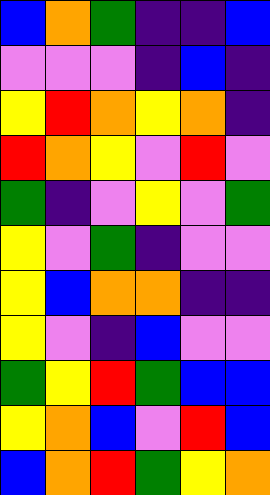[["blue", "orange", "green", "indigo", "indigo", "blue"], ["violet", "violet", "violet", "indigo", "blue", "indigo"], ["yellow", "red", "orange", "yellow", "orange", "indigo"], ["red", "orange", "yellow", "violet", "red", "violet"], ["green", "indigo", "violet", "yellow", "violet", "green"], ["yellow", "violet", "green", "indigo", "violet", "violet"], ["yellow", "blue", "orange", "orange", "indigo", "indigo"], ["yellow", "violet", "indigo", "blue", "violet", "violet"], ["green", "yellow", "red", "green", "blue", "blue"], ["yellow", "orange", "blue", "violet", "red", "blue"], ["blue", "orange", "red", "green", "yellow", "orange"]]